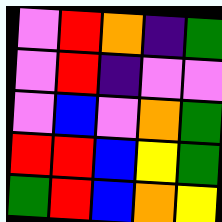[["violet", "red", "orange", "indigo", "green"], ["violet", "red", "indigo", "violet", "violet"], ["violet", "blue", "violet", "orange", "green"], ["red", "red", "blue", "yellow", "green"], ["green", "red", "blue", "orange", "yellow"]]